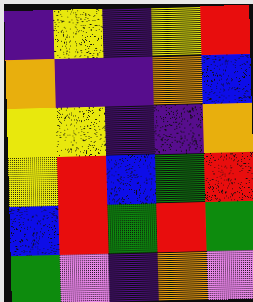[["indigo", "yellow", "indigo", "yellow", "red"], ["orange", "indigo", "indigo", "orange", "blue"], ["yellow", "yellow", "indigo", "indigo", "orange"], ["yellow", "red", "blue", "green", "red"], ["blue", "red", "green", "red", "green"], ["green", "violet", "indigo", "orange", "violet"]]